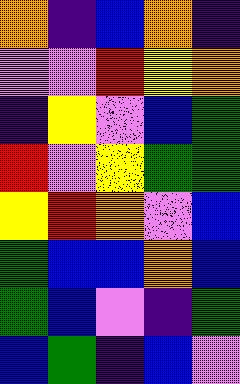[["orange", "indigo", "blue", "orange", "indigo"], ["violet", "violet", "red", "yellow", "orange"], ["indigo", "yellow", "violet", "blue", "green"], ["red", "violet", "yellow", "green", "green"], ["yellow", "red", "orange", "violet", "blue"], ["green", "blue", "blue", "orange", "blue"], ["green", "blue", "violet", "indigo", "green"], ["blue", "green", "indigo", "blue", "violet"]]